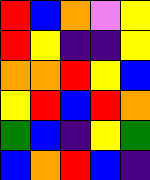[["red", "blue", "orange", "violet", "yellow"], ["red", "yellow", "indigo", "indigo", "yellow"], ["orange", "orange", "red", "yellow", "blue"], ["yellow", "red", "blue", "red", "orange"], ["green", "blue", "indigo", "yellow", "green"], ["blue", "orange", "red", "blue", "indigo"]]